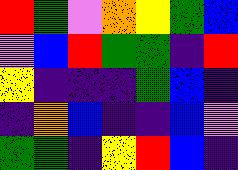[["red", "green", "violet", "orange", "yellow", "green", "blue"], ["violet", "blue", "red", "green", "green", "indigo", "red"], ["yellow", "indigo", "indigo", "indigo", "green", "blue", "indigo"], ["indigo", "orange", "blue", "indigo", "indigo", "blue", "violet"], ["green", "green", "indigo", "yellow", "red", "blue", "indigo"]]